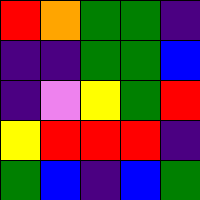[["red", "orange", "green", "green", "indigo"], ["indigo", "indigo", "green", "green", "blue"], ["indigo", "violet", "yellow", "green", "red"], ["yellow", "red", "red", "red", "indigo"], ["green", "blue", "indigo", "blue", "green"]]